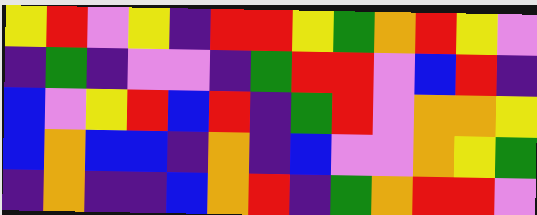[["yellow", "red", "violet", "yellow", "indigo", "red", "red", "yellow", "green", "orange", "red", "yellow", "violet"], ["indigo", "green", "indigo", "violet", "violet", "indigo", "green", "red", "red", "violet", "blue", "red", "indigo"], ["blue", "violet", "yellow", "red", "blue", "red", "indigo", "green", "red", "violet", "orange", "orange", "yellow"], ["blue", "orange", "blue", "blue", "indigo", "orange", "indigo", "blue", "violet", "violet", "orange", "yellow", "green"], ["indigo", "orange", "indigo", "indigo", "blue", "orange", "red", "indigo", "green", "orange", "red", "red", "violet"]]